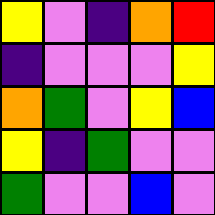[["yellow", "violet", "indigo", "orange", "red"], ["indigo", "violet", "violet", "violet", "yellow"], ["orange", "green", "violet", "yellow", "blue"], ["yellow", "indigo", "green", "violet", "violet"], ["green", "violet", "violet", "blue", "violet"]]